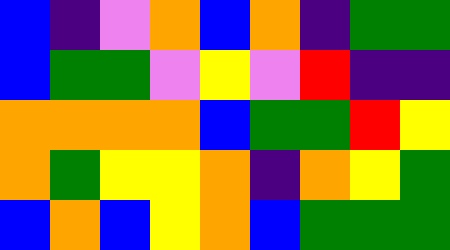[["blue", "indigo", "violet", "orange", "blue", "orange", "indigo", "green", "green"], ["blue", "green", "green", "violet", "yellow", "violet", "red", "indigo", "indigo"], ["orange", "orange", "orange", "orange", "blue", "green", "green", "red", "yellow"], ["orange", "green", "yellow", "yellow", "orange", "indigo", "orange", "yellow", "green"], ["blue", "orange", "blue", "yellow", "orange", "blue", "green", "green", "green"]]